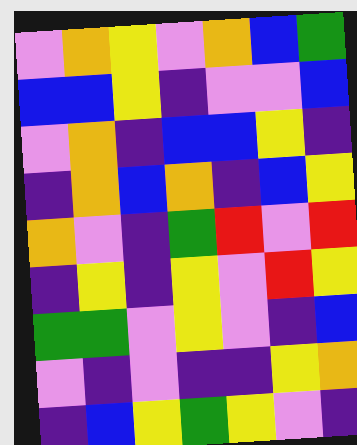[["violet", "orange", "yellow", "violet", "orange", "blue", "green"], ["blue", "blue", "yellow", "indigo", "violet", "violet", "blue"], ["violet", "orange", "indigo", "blue", "blue", "yellow", "indigo"], ["indigo", "orange", "blue", "orange", "indigo", "blue", "yellow"], ["orange", "violet", "indigo", "green", "red", "violet", "red"], ["indigo", "yellow", "indigo", "yellow", "violet", "red", "yellow"], ["green", "green", "violet", "yellow", "violet", "indigo", "blue"], ["violet", "indigo", "violet", "indigo", "indigo", "yellow", "orange"], ["indigo", "blue", "yellow", "green", "yellow", "violet", "indigo"]]